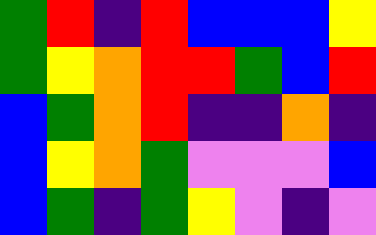[["green", "red", "indigo", "red", "blue", "blue", "blue", "yellow"], ["green", "yellow", "orange", "red", "red", "green", "blue", "red"], ["blue", "green", "orange", "red", "indigo", "indigo", "orange", "indigo"], ["blue", "yellow", "orange", "green", "violet", "violet", "violet", "blue"], ["blue", "green", "indigo", "green", "yellow", "violet", "indigo", "violet"]]